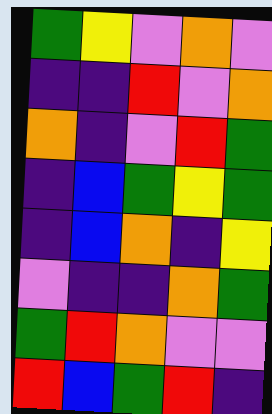[["green", "yellow", "violet", "orange", "violet"], ["indigo", "indigo", "red", "violet", "orange"], ["orange", "indigo", "violet", "red", "green"], ["indigo", "blue", "green", "yellow", "green"], ["indigo", "blue", "orange", "indigo", "yellow"], ["violet", "indigo", "indigo", "orange", "green"], ["green", "red", "orange", "violet", "violet"], ["red", "blue", "green", "red", "indigo"]]